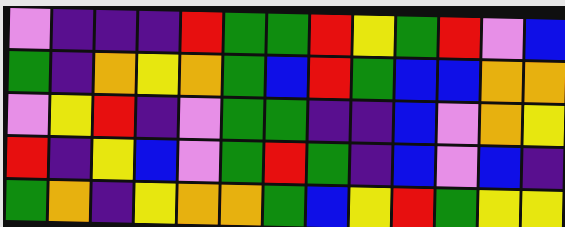[["violet", "indigo", "indigo", "indigo", "red", "green", "green", "red", "yellow", "green", "red", "violet", "blue"], ["green", "indigo", "orange", "yellow", "orange", "green", "blue", "red", "green", "blue", "blue", "orange", "orange"], ["violet", "yellow", "red", "indigo", "violet", "green", "green", "indigo", "indigo", "blue", "violet", "orange", "yellow"], ["red", "indigo", "yellow", "blue", "violet", "green", "red", "green", "indigo", "blue", "violet", "blue", "indigo"], ["green", "orange", "indigo", "yellow", "orange", "orange", "green", "blue", "yellow", "red", "green", "yellow", "yellow"]]